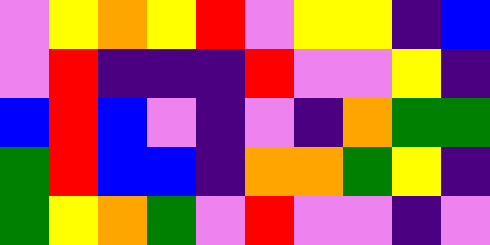[["violet", "yellow", "orange", "yellow", "red", "violet", "yellow", "yellow", "indigo", "blue"], ["violet", "red", "indigo", "indigo", "indigo", "red", "violet", "violet", "yellow", "indigo"], ["blue", "red", "blue", "violet", "indigo", "violet", "indigo", "orange", "green", "green"], ["green", "red", "blue", "blue", "indigo", "orange", "orange", "green", "yellow", "indigo"], ["green", "yellow", "orange", "green", "violet", "red", "violet", "violet", "indigo", "violet"]]